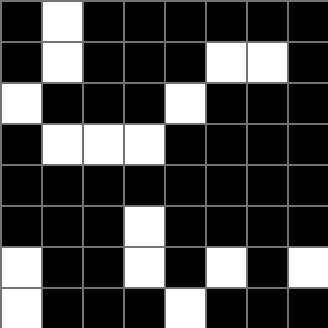[["black", "white", "black", "black", "black", "black", "black", "black"], ["black", "white", "black", "black", "black", "white", "white", "black"], ["white", "black", "black", "black", "white", "black", "black", "black"], ["black", "white", "white", "white", "black", "black", "black", "black"], ["black", "black", "black", "black", "black", "black", "black", "black"], ["black", "black", "black", "white", "black", "black", "black", "black"], ["white", "black", "black", "white", "black", "white", "black", "white"], ["white", "black", "black", "black", "white", "black", "black", "black"]]